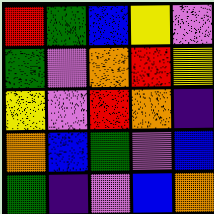[["red", "green", "blue", "yellow", "violet"], ["green", "violet", "orange", "red", "yellow"], ["yellow", "violet", "red", "orange", "indigo"], ["orange", "blue", "green", "violet", "blue"], ["green", "indigo", "violet", "blue", "orange"]]